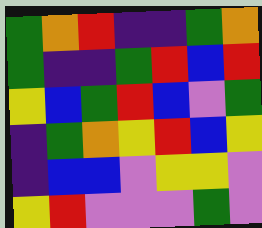[["green", "orange", "red", "indigo", "indigo", "green", "orange"], ["green", "indigo", "indigo", "green", "red", "blue", "red"], ["yellow", "blue", "green", "red", "blue", "violet", "green"], ["indigo", "green", "orange", "yellow", "red", "blue", "yellow"], ["indigo", "blue", "blue", "violet", "yellow", "yellow", "violet"], ["yellow", "red", "violet", "violet", "violet", "green", "violet"]]